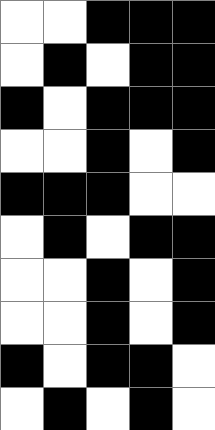[["white", "white", "black", "black", "black"], ["white", "black", "white", "black", "black"], ["black", "white", "black", "black", "black"], ["white", "white", "black", "white", "black"], ["black", "black", "black", "white", "white"], ["white", "black", "white", "black", "black"], ["white", "white", "black", "white", "black"], ["white", "white", "black", "white", "black"], ["black", "white", "black", "black", "white"], ["white", "black", "white", "black", "white"]]